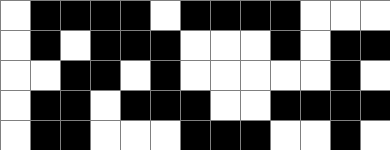[["white", "black", "black", "black", "black", "white", "black", "black", "black", "black", "white", "white", "white"], ["white", "black", "white", "black", "black", "black", "white", "white", "white", "black", "white", "black", "black"], ["white", "white", "black", "black", "white", "black", "white", "white", "white", "white", "white", "black", "white"], ["white", "black", "black", "white", "black", "black", "black", "white", "white", "black", "black", "black", "black"], ["white", "black", "black", "white", "white", "white", "black", "black", "black", "white", "white", "black", "white"]]